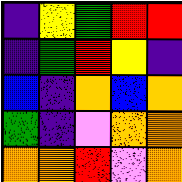[["indigo", "yellow", "green", "red", "red"], ["indigo", "green", "red", "yellow", "indigo"], ["blue", "indigo", "orange", "blue", "orange"], ["green", "indigo", "violet", "orange", "orange"], ["orange", "orange", "red", "violet", "orange"]]